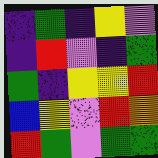[["indigo", "green", "indigo", "yellow", "violet"], ["indigo", "red", "violet", "indigo", "green"], ["green", "indigo", "yellow", "yellow", "red"], ["blue", "yellow", "violet", "red", "orange"], ["red", "green", "violet", "green", "green"]]